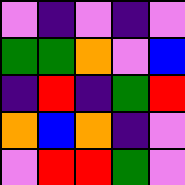[["violet", "indigo", "violet", "indigo", "violet"], ["green", "green", "orange", "violet", "blue"], ["indigo", "red", "indigo", "green", "red"], ["orange", "blue", "orange", "indigo", "violet"], ["violet", "red", "red", "green", "violet"]]